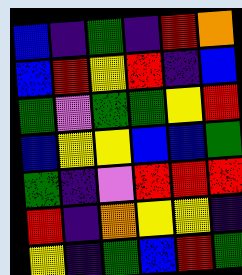[["blue", "indigo", "green", "indigo", "red", "orange"], ["blue", "red", "yellow", "red", "indigo", "blue"], ["green", "violet", "green", "green", "yellow", "red"], ["blue", "yellow", "yellow", "blue", "blue", "green"], ["green", "indigo", "violet", "red", "red", "red"], ["red", "indigo", "orange", "yellow", "yellow", "indigo"], ["yellow", "indigo", "green", "blue", "red", "green"]]